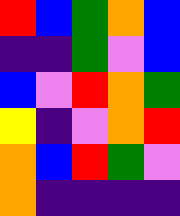[["red", "blue", "green", "orange", "blue"], ["indigo", "indigo", "green", "violet", "blue"], ["blue", "violet", "red", "orange", "green"], ["yellow", "indigo", "violet", "orange", "red"], ["orange", "blue", "red", "green", "violet"], ["orange", "indigo", "indigo", "indigo", "indigo"]]